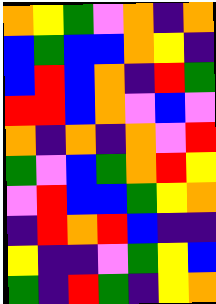[["orange", "yellow", "green", "violet", "orange", "indigo", "orange"], ["blue", "green", "blue", "blue", "orange", "yellow", "indigo"], ["blue", "red", "blue", "orange", "indigo", "red", "green"], ["red", "red", "blue", "orange", "violet", "blue", "violet"], ["orange", "indigo", "orange", "indigo", "orange", "violet", "red"], ["green", "violet", "blue", "green", "orange", "red", "yellow"], ["violet", "red", "blue", "blue", "green", "yellow", "orange"], ["indigo", "red", "orange", "red", "blue", "indigo", "indigo"], ["yellow", "indigo", "indigo", "violet", "green", "yellow", "blue"], ["green", "indigo", "red", "green", "indigo", "yellow", "orange"]]